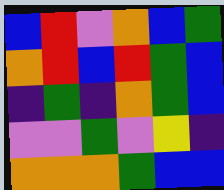[["blue", "red", "violet", "orange", "blue", "green"], ["orange", "red", "blue", "red", "green", "blue"], ["indigo", "green", "indigo", "orange", "green", "blue"], ["violet", "violet", "green", "violet", "yellow", "indigo"], ["orange", "orange", "orange", "green", "blue", "blue"]]